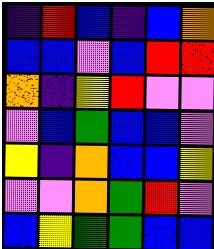[["indigo", "red", "blue", "indigo", "blue", "orange"], ["blue", "blue", "violet", "blue", "red", "red"], ["orange", "indigo", "yellow", "red", "violet", "violet"], ["violet", "blue", "green", "blue", "blue", "violet"], ["yellow", "indigo", "orange", "blue", "blue", "yellow"], ["violet", "violet", "orange", "green", "red", "violet"], ["blue", "yellow", "green", "green", "blue", "blue"]]